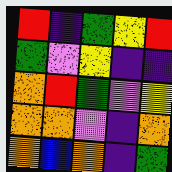[["red", "indigo", "green", "yellow", "red"], ["green", "violet", "yellow", "indigo", "indigo"], ["orange", "red", "green", "violet", "yellow"], ["orange", "orange", "violet", "indigo", "orange"], ["orange", "blue", "orange", "indigo", "green"]]